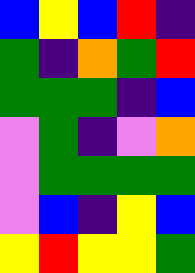[["blue", "yellow", "blue", "red", "indigo"], ["green", "indigo", "orange", "green", "red"], ["green", "green", "green", "indigo", "blue"], ["violet", "green", "indigo", "violet", "orange"], ["violet", "green", "green", "green", "green"], ["violet", "blue", "indigo", "yellow", "blue"], ["yellow", "red", "yellow", "yellow", "green"]]